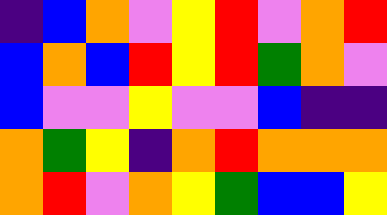[["indigo", "blue", "orange", "violet", "yellow", "red", "violet", "orange", "red"], ["blue", "orange", "blue", "red", "yellow", "red", "green", "orange", "violet"], ["blue", "violet", "violet", "yellow", "violet", "violet", "blue", "indigo", "indigo"], ["orange", "green", "yellow", "indigo", "orange", "red", "orange", "orange", "orange"], ["orange", "red", "violet", "orange", "yellow", "green", "blue", "blue", "yellow"]]